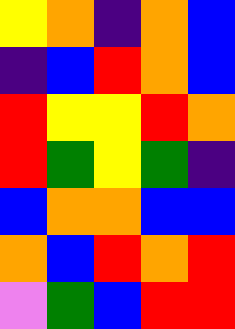[["yellow", "orange", "indigo", "orange", "blue"], ["indigo", "blue", "red", "orange", "blue"], ["red", "yellow", "yellow", "red", "orange"], ["red", "green", "yellow", "green", "indigo"], ["blue", "orange", "orange", "blue", "blue"], ["orange", "blue", "red", "orange", "red"], ["violet", "green", "blue", "red", "red"]]